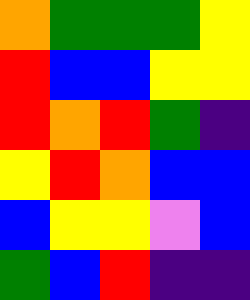[["orange", "green", "green", "green", "yellow"], ["red", "blue", "blue", "yellow", "yellow"], ["red", "orange", "red", "green", "indigo"], ["yellow", "red", "orange", "blue", "blue"], ["blue", "yellow", "yellow", "violet", "blue"], ["green", "blue", "red", "indigo", "indigo"]]